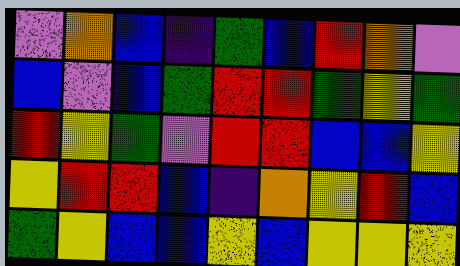[["violet", "orange", "blue", "indigo", "green", "blue", "red", "orange", "violet"], ["blue", "violet", "blue", "green", "red", "red", "green", "yellow", "green"], ["red", "yellow", "green", "violet", "red", "red", "blue", "blue", "yellow"], ["yellow", "red", "red", "blue", "indigo", "orange", "yellow", "red", "blue"], ["green", "yellow", "blue", "blue", "yellow", "blue", "yellow", "yellow", "yellow"]]